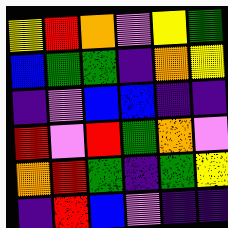[["yellow", "red", "orange", "violet", "yellow", "green"], ["blue", "green", "green", "indigo", "orange", "yellow"], ["indigo", "violet", "blue", "blue", "indigo", "indigo"], ["red", "violet", "red", "green", "orange", "violet"], ["orange", "red", "green", "indigo", "green", "yellow"], ["indigo", "red", "blue", "violet", "indigo", "indigo"]]